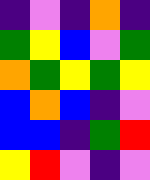[["indigo", "violet", "indigo", "orange", "indigo"], ["green", "yellow", "blue", "violet", "green"], ["orange", "green", "yellow", "green", "yellow"], ["blue", "orange", "blue", "indigo", "violet"], ["blue", "blue", "indigo", "green", "red"], ["yellow", "red", "violet", "indigo", "violet"]]